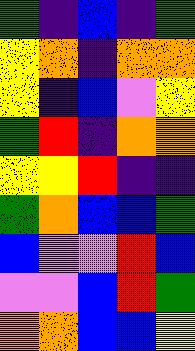[["green", "indigo", "blue", "indigo", "green"], ["yellow", "orange", "indigo", "orange", "orange"], ["yellow", "indigo", "blue", "violet", "yellow"], ["green", "red", "indigo", "orange", "orange"], ["yellow", "yellow", "red", "indigo", "indigo"], ["green", "orange", "blue", "blue", "green"], ["blue", "violet", "violet", "red", "blue"], ["violet", "violet", "blue", "red", "green"], ["orange", "orange", "blue", "blue", "yellow"]]